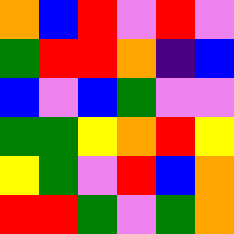[["orange", "blue", "red", "violet", "red", "violet"], ["green", "red", "red", "orange", "indigo", "blue"], ["blue", "violet", "blue", "green", "violet", "violet"], ["green", "green", "yellow", "orange", "red", "yellow"], ["yellow", "green", "violet", "red", "blue", "orange"], ["red", "red", "green", "violet", "green", "orange"]]